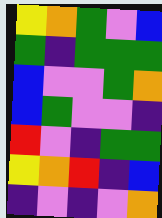[["yellow", "orange", "green", "violet", "blue"], ["green", "indigo", "green", "green", "green"], ["blue", "violet", "violet", "green", "orange"], ["blue", "green", "violet", "violet", "indigo"], ["red", "violet", "indigo", "green", "green"], ["yellow", "orange", "red", "indigo", "blue"], ["indigo", "violet", "indigo", "violet", "orange"]]